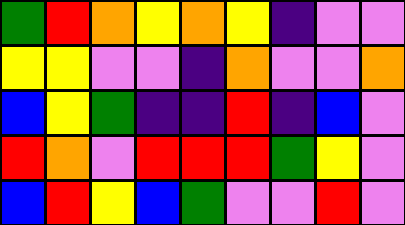[["green", "red", "orange", "yellow", "orange", "yellow", "indigo", "violet", "violet"], ["yellow", "yellow", "violet", "violet", "indigo", "orange", "violet", "violet", "orange"], ["blue", "yellow", "green", "indigo", "indigo", "red", "indigo", "blue", "violet"], ["red", "orange", "violet", "red", "red", "red", "green", "yellow", "violet"], ["blue", "red", "yellow", "blue", "green", "violet", "violet", "red", "violet"]]